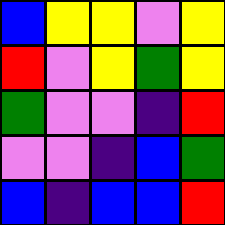[["blue", "yellow", "yellow", "violet", "yellow"], ["red", "violet", "yellow", "green", "yellow"], ["green", "violet", "violet", "indigo", "red"], ["violet", "violet", "indigo", "blue", "green"], ["blue", "indigo", "blue", "blue", "red"]]